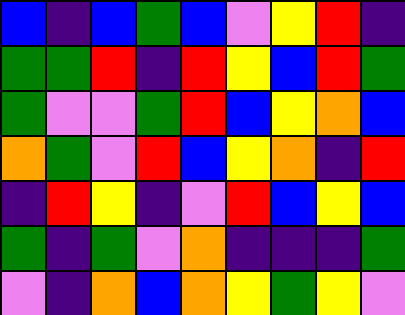[["blue", "indigo", "blue", "green", "blue", "violet", "yellow", "red", "indigo"], ["green", "green", "red", "indigo", "red", "yellow", "blue", "red", "green"], ["green", "violet", "violet", "green", "red", "blue", "yellow", "orange", "blue"], ["orange", "green", "violet", "red", "blue", "yellow", "orange", "indigo", "red"], ["indigo", "red", "yellow", "indigo", "violet", "red", "blue", "yellow", "blue"], ["green", "indigo", "green", "violet", "orange", "indigo", "indigo", "indigo", "green"], ["violet", "indigo", "orange", "blue", "orange", "yellow", "green", "yellow", "violet"]]